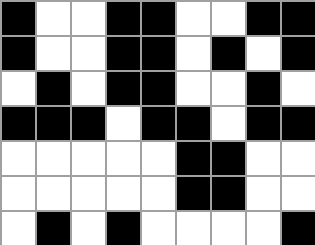[["black", "white", "white", "black", "black", "white", "white", "black", "black"], ["black", "white", "white", "black", "black", "white", "black", "white", "black"], ["white", "black", "white", "black", "black", "white", "white", "black", "white"], ["black", "black", "black", "white", "black", "black", "white", "black", "black"], ["white", "white", "white", "white", "white", "black", "black", "white", "white"], ["white", "white", "white", "white", "white", "black", "black", "white", "white"], ["white", "black", "white", "black", "white", "white", "white", "white", "black"]]